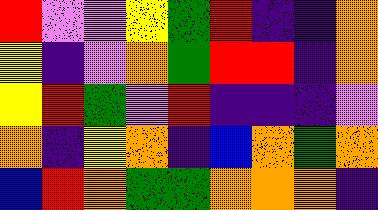[["red", "violet", "violet", "yellow", "green", "red", "indigo", "indigo", "orange"], ["yellow", "indigo", "violet", "orange", "green", "red", "red", "indigo", "orange"], ["yellow", "red", "green", "violet", "red", "indigo", "indigo", "indigo", "violet"], ["orange", "indigo", "yellow", "orange", "indigo", "blue", "orange", "green", "orange"], ["blue", "red", "orange", "green", "green", "orange", "orange", "orange", "indigo"]]